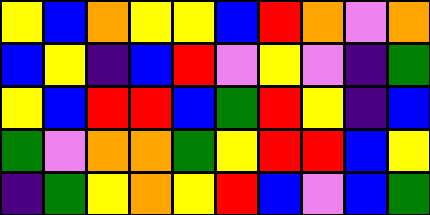[["yellow", "blue", "orange", "yellow", "yellow", "blue", "red", "orange", "violet", "orange"], ["blue", "yellow", "indigo", "blue", "red", "violet", "yellow", "violet", "indigo", "green"], ["yellow", "blue", "red", "red", "blue", "green", "red", "yellow", "indigo", "blue"], ["green", "violet", "orange", "orange", "green", "yellow", "red", "red", "blue", "yellow"], ["indigo", "green", "yellow", "orange", "yellow", "red", "blue", "violet", "blue", "green"]]